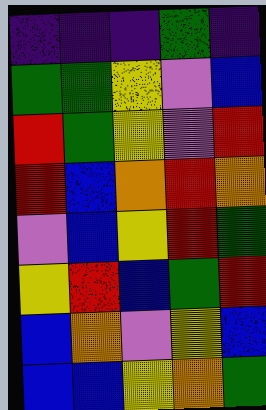[["indigo", "indigo", "indigo", "green", "indigo"], ["green", "green", "yellow", "violet", "blue"], ["red", "green", "yellow", "violet", "red"], ["red", "blue", "orange", "red", "orange"], ["violet", "blue", "yellow", "red", "green"], ["yellow", "red", "blue", "green", "red"], ["blue", "orange", "violet", "yellow", "blue"], ["blue", "blue", "yellow", "orange", "green"]]